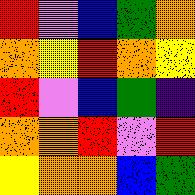[["red", "violet", "blue", "green", "orange"], ["orange", "yellow", "red", "orange", "yellow"], ["red", "violet", "blue", "green", "indigo"], ["orange", "orange", "red", "violet", "red"], ["yellow", "orange", "orange", "blue", "green"]]